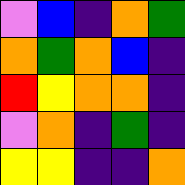[["violet", "blue", "indigo", "orange", "green"], ["orange", "green", "orange", "blue", "indigo"], ["red", "yellow", "orange", "orange", "indigo"], ["violet", "orange", "indigo", "green", "indigo"], ["yellow", "yellow", "indigo", "indigo", "orange"]]